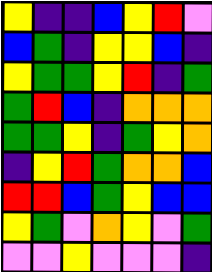[["yellow", "indigo", "indigo", "blue", "yellow", "red", "violet"], ["blue", "green", "indigo", "yellow", "yellow", "blue", "indigo"], ["yellow", "green", "green", "yellow", "red", "indigo", "green"], ["green", "red", "blue", "indigo", "orange", "orange", "orange"], ["green", "green", "yellow", "indigo", "green", "yellow", "orange"], ["indigo", "yellow", "red", "green", "orange", "orange", "blue"], ["red", "red", "blue", "green", "yellow", "blue", "blue"], ["yellow", "green", "violet", "orange", "yellow", "violet", "green"], ["violet", "violet", "yellow", "violet", "violet", "violet", "indigo"]]